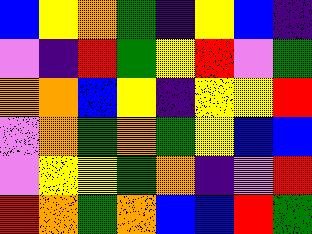[["blue", "yellow", "orange", "green", "indigo", "yellow", "blue", "indigo"], ["violet", "indigo", "red", "green", "yellow", "red", "violet", "green"], ["orange", "orange", "blue", "yellow", "indigo", "yellow", "yellow", "red"], ["violet", "orange", "green", "orange", "green", "yellow", "blue", "blue"], ["violet", "yellow", "yellow", "green", "orange", "indigo", "violet", "red"], ["red", "orange", "green", "orange", "blue", "blue", "red", "green"]]